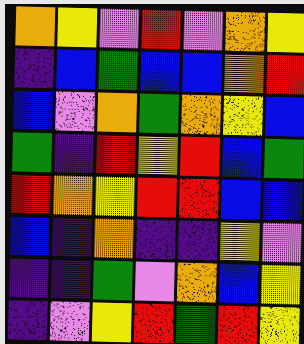[["orange", "yellow", "violet", "red", "violet", "orange", "yellow"], ["indigo", "blue", "green", "blue", "blue", "orange", "red"], ["blue", "violet", "orange", "green", "orange", "yellow", "blue"], ["green", "indigo", "red", "yellow", "red", "blue", "green"], ["red", "orange", "yellow", "red", "red", "blue", "blue"], ["blue", "indigo", "orange", "indigo", "indigo", "yellow", "violet"], ["indigo", "indigo", "green", "violet", "orange", "blue", "yellow"], ["indigo", "violet", "yellow", "red", "green", "red", "yellow"]]